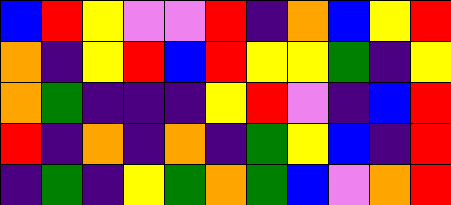[["blue", "red", "yellow", "violet", "violet", "red", "indigo", "orange", "blue", "yellow", "red"], ["orange", "indigo", "yellow", "red", "blue", "red", "yellow", "yellow", "green", "indigo", "yellow"], ["orange", "green", "indigo", "indigo", "indigo", "yellow", "red", "violet", "indigo", "blue", "red"], ["red", "indigo", "orange", "indigo", "orange", "indigo", "green", "yellow", "blue", "indigo", "red"], ["indigo", "green", "indigo", "yellow", "green", "orange", "green", "blue", "violet", "orange", "red"]]